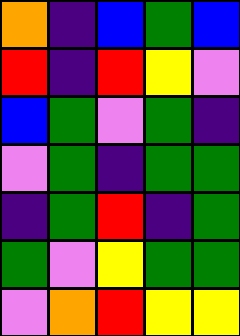[["orange", "indigo", "blue", "green", "blue"], ["red", "indigo", "red", "yellow", "violet"], ["blue", "green", "violet", "green", "indigo"], ["violet", "green", "indigo", "green", "green"], ["indigo", "green", "red", "indigo", "green"], ["green", "violet", "yellow", "green", "green"], ["violet", "orange", "red", "yellow", "yellow"]]